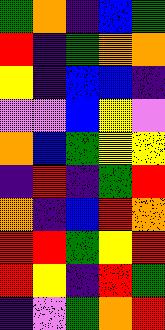[["green", "orange", "indigo", "blue", "green"], ["red", "indigo", "green", "orange", "orange"], ["yellow", "indigo", "blue", "blue", "indigo"], ["violet", "violet", "blue", "yellow", "violet"], ["orange", "blue", "green", "yellow", "yellow"], ["indigo", "red", "indigo", "green", "red"], ["orange", "indigo", "blue", "red", "orange"], ["red", "red", "green", "yellow", "red"], ["red", "yellow", "indigo", "red", "green"], ["indigo", "violet", "green", "orange", "red"]]